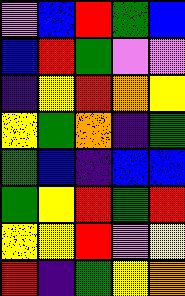[["violet", "blue", "red", "green", "blue"], ["blue", "red", "green", "violet", "violet"], ["indigo", "yellow", "red", "orange", "yellow"], ["yellow", "green", "orange", "indigo", "green"], ["green", "blue", "indigo", "blue", "blue"], ["green", "yellow", "red", "green", "red"], ["yellow", "yellow", "red", "violet", "yellow"], ["red", "indigo", "green", "yellow", "orange"]]